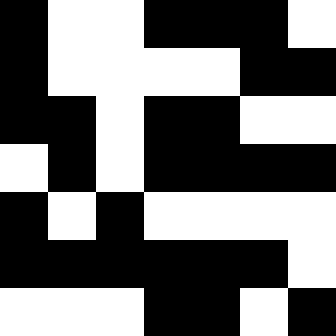[["black", "white", "white", "black", "black", "black", "white"], ["black", "white", "white", "white", "white", "black", "black"], ["black", "black", "white", "black", "black", "white", "white"], ["white", "black", "white", "black", "black", "black", "black"], ["black", "white", "black", "white", "white", "white", "white"], ["black", "black", "black", "black", "black", "black", "white"], ["white", "white", "white", "black", "black", "white", "black"]]